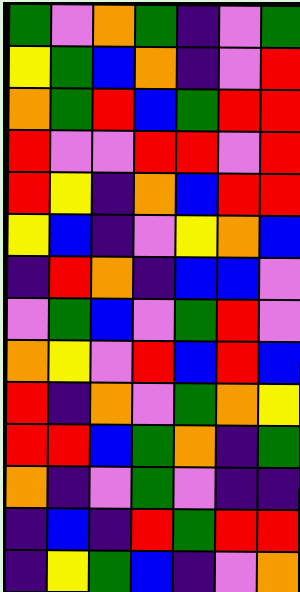[["green", "violet", "orange", "green", "indigo", "violet", "green"], ["yellow", "green", "blue", "orange", "indigo", "violet", "red"], ["orange", "green", "red", "blue", "green", "red", "red"], ["red", "violet", "violet", "red", "red", "violet", "red"], ["red", "yellow", "indigo", "orange", "blue", "red", "red"], ["yellow", "blue", "indigo", "violet", "yellow", "orange", "blue"], ["indigo", "red", "orange", "indigo", "blue", "blue", "violet"], ["violet", "green", "blue", "violet", "green", "red", "violet"], ["orange", "yellow", "violet", "red", "blue", "red", "blue"], ["red", "indigo", "orange", "violet", "green", "orange", "yellow"], ["red", "red", "blue", "green", "orange", "indigo", "green"], ["orange", "indigo", "violet", "green", "violet", "indigo", "indigo"], ["indigo", "blue", "indigo", "red", "green", "red", "red"], ["indigo", "yellow", "green", "blue", "indigo", "violet", "orange"]]